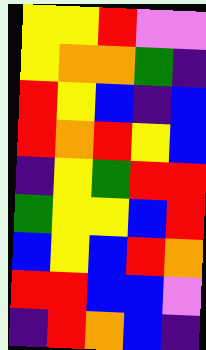[["yellow", "yellow", "red", "violet", "violet"], ["yellow", "orange", "orange", "green", "indigo"], ["red", "yellow", "blue", "indigo", "blue"], ["red", "orange", "red", "yellow", "blue"], ["indigo", "yellow", "green", "red", "red"], ["green", "yellow", "yellow", "blue", "red"], ["blue", "yellow", "blue", "red", "orange"], ["red", "red", "blue", "blue", "violet"], ["indigo", "red", "orange", "blue", "indigo"]]